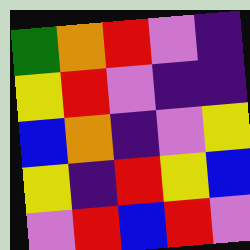[["green", "orange", "red", "violet", "indigo"], ["yellow", "red", "violet", "indigo", "indigo"], ["blue", "orange", "indigo", "violet", "yellow"], ["yellow", "indigo", "red", "yellow", "blue"], ["violet", "red", "blue", "red", "violet"]]